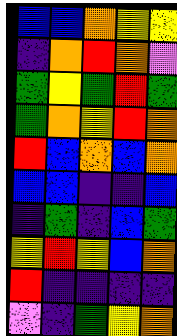[["blue", "blue", "orange", "yellow", "yellow"], ["indigo", "orange", "red", "orange", "violet"], ["green", "yellow", "green", "red", "green"], ["green", "orange", "yellow", "red", "orange"], ["red", "blue", "orange", "blue", "orange"], ["blue", "blue", "indigo", "indigo", "blue"], ["indigo", "green", "indigo", "blue", "green"], ["yellow", "red", "yellow", "blue", "orange"], ["red", "indigo", "indigo", "indigo", "indigo"], ["violet", "indigo", "green", "yellow", "orange"]]